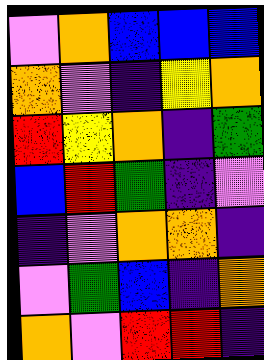[["violet", "orange", "blue", "blue", "blue"], ["orange", "violet", "indigo", "yellow", "orange"], ["red", "yellow", "orange", "indigo", "green"], ["blue", "red", "green", "indigo", "violet"], ["indigo", "violet", "orange", "orange", "indigo"], ["violet", "green", "blue", "indigo", "orange"], ["orange", "violet", "red", "red", "indigo"]]